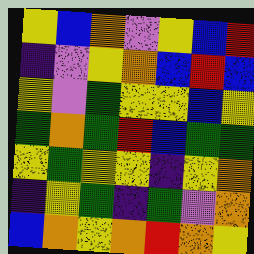[["yellow", "blue", "orange", "violet", "yellow", "blue", "red"], ["indigo", "violet", "yellow", "orange", "blue", "red", "blue"], ["yellow", "violet", "green", "yellow", "yellow", "blue", "yellow"], ["green", "orange", "green", "red", "blue", "green", "green"], ["yellow", "green", "yellow", "yellow", "indigo", "yellow", "orange"], ["indigo", "yellow", "green", "indigo", "green", "violet", "orange"], ["blue", "orange", "yellow", "orange", "red", "orange", "yellow"]]